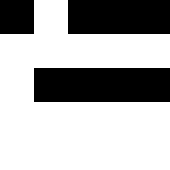[["black", "white", "black", "black", "black"], ["white", "white", "white", "white", "white"], ["white", "black", "black", "black", "black"], ["white", "white", "white", "white", "white"], ["white", "white", "white", "white", "white"]]